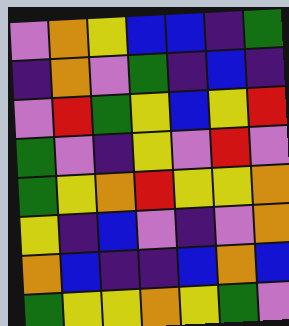[["violet", "orange", "yellow", "blue", "blue", "indigo", "green"], ["indigo", "orange", "violet", "green", "indigo", "blue", "indigo"], ["violet", "red", "green", "yellow", "blue", "yellow", "red"], ["green", "violet", "indigo", "yellow", "violet", "red", "violet"], ["green", "yellow", "orange", "red", "yellow", "yellow", "orange"], ["yellow", "indigo", "blue", "violet", "indigo", "violet", "orange"], ["orange", "blue", "indigo", "indigo", "blue", "orange", "blue"], ["green", "yellow", "yellow", "orange", "yellow", "green", "violet"]]